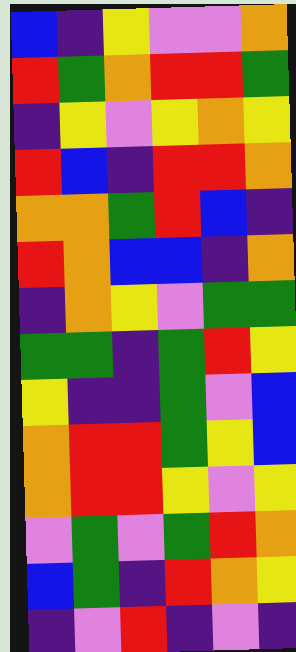[["blue", "indigo", "yellow", "violet", "violet", "orange"], ["red", "green", "orange", "red", "red", "green"], ["indigo", "yellow", "violet", "yellow", "orange", "yellow"], ["red", "blue", "indigo", "red", "red", "orange"], ["orange", "orange", "green", "red", "blue", "indigo"], ["red", "orange", "blue", "blue", "indigo", "orange"], ["indigo", "orange", "yellow", "violet", "green", "green"], ["green", "green", "indigo", "green", "red", "yellow"], ["yellow", "indigo", "indigo", "green", "violet", "blue"], ["orange", "red", "red", "green", "yellow", "blue"], ["orange", "red", "red", "yellow", "violet", "yellow"], ["violet", "green", "violet", "green", "red", "orange"], ["blue", "green", "indigo", "red", "orange", "yellow"], ["indigo", "violet", "red", "indigo", "violet", "indigo"]]